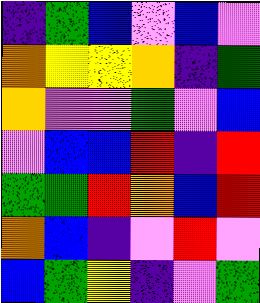[["indigo", "green", "blue", "violet", "blue", "violet"], ["orange", "yellow", "yellow", "orange", "indigo", "green"], ["orange", "violet", "violet", "green", "violet", "blue"], ["violet", "blue", "blue", "red", "indigo", "red"], ["green", "green", "red", "orange", "blue", "red"], ["orange", "blue", "indigo", "violet", "red", "violet"], ["blue", "green", "yellow", "indigo", "violet", "green"]]